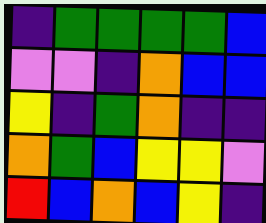[["indigo", "green", "green", "green", "green", "blue"], ["violet", "violet", "indigo", "orange", "blue", "blue"], ["yellow", "indigo", "green", "orange", "indigo", "indigo"], ["orange", "green", "blue", "yellow", "yellow", "violet"], ["red", "blue", "orange", "blue", "yellow", "indigo"]]